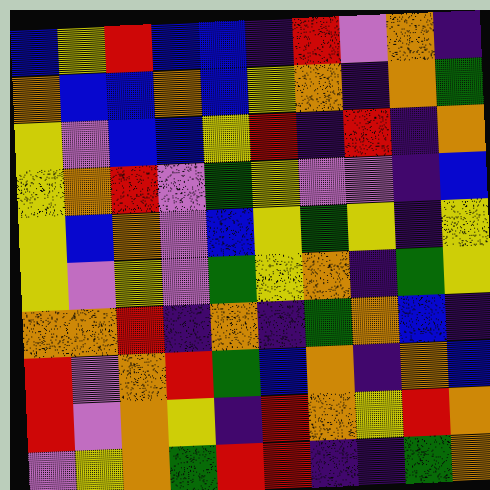[["blue", "yellow", "red", "blue", "blue", "indigo", "red", "violet", "orange", "indigo"], ["orange", "blue", "blue", "orange", "blue", "yellow", "orange", "indigo", "orange", "green"], ["yellow", "violet", "blue", "blue", "yellow", "red", "indigo", "red", "indigo", "orange"], ["yellow", "orange", "red", "violet", "green", "yellow", "violet", "violet", "indigo", "blue"], ["yellow", "blue", "orange", "violet", "blue", "yellow", "green", "yellow", "indigo", "yellow"], ["yellow", "violet", "yellow", "violet", "green", "yellow", "orange", "indigo", "green", "yellow"], ["orange", "orange", "red", "indigo", "orange", "indigo", "green", "orange", "blue", "indigo"], ["red", "violet", "orange", "red", "green", "blue", "orange", "indigo", "orange", "blue"], ["red", "violet", "orange", "yellow", "indigo", "red", "orange", "yellow", "red", "orange"], ["violet", "yellow", "orange", "green", "red", "red", "indigo", "indigo", "green", "orange"]]